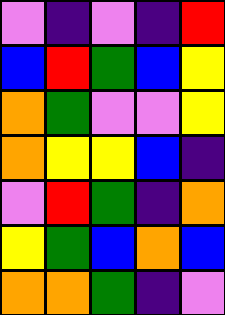[["violet", "indigo", "violet", "indigo", "red"], ["blue", "red", "green", "blue", "yellow"], ["orange", "green", "violet", "violet", "yellow"], ["orange", "yellow", "yellow", "blue", "indigo"], ["violet", "red", "green", "indigo", "orange"], ["yellow", "green", "blue", "orange", "blue"], ["orange", "orange", "green", "indigo", "violet"]]